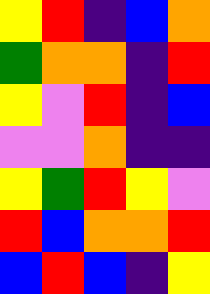[["yellow", "red", "indigo", "blue", "orange"], ["green", "orange", "orange", "indigo", "red"], ["yellow", "violet", "red", "indigo", "blue"], ["violet", "violet", "orange", "indigo", "indigo"], ["yellow", "green", "red", "yellow", "violet"], ["red", "blue", "orange", "orange", "red"], ["blue", "red", "blue", "indigo", "yellow"]]